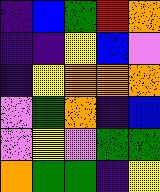[["indigo", "blue", "green", "red", "orange"], ["indigo", "indigo", "yellow", "blue", "violet"], ["indigo", "yellow", "orange", "orange", "orange"], ["violet", "green", "orange", "indigo", "blue"], ["violet", "yellow", "violet", "green", "green"], ["orange", "green", "green", "indigo", "yellow"]]